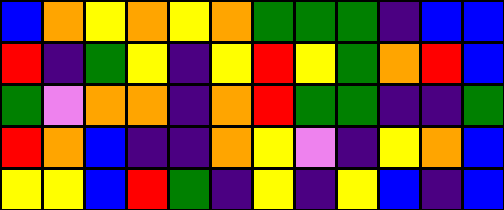[["blue", "orange", "yellow", "orange", "yellow", "orange", "green", "green", "green", "indigo", "blue", "blue"], ["red", "indigo", "green", "yellow", "indigo", "yellow", "red", "yellow", "green", "orange", "red", "blue"], ["green", "violet", "orange", "orange", "indigo", "orange", "red", "green", "green", "indigo", "indigo", "green"], ["red", "orange", "blue", "indigo", "indigo", "orange", "yellow", "violet", "indigo", "yellow", "orange", "blue"], ["yellow", "yellow", "blue", "red", "green", "indigo", "yellow", "indigo", "yellow", "blue", "indigo", "blue"]]